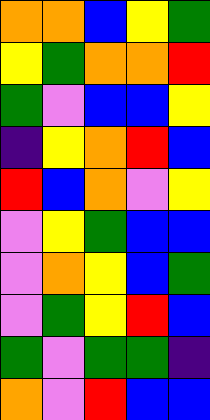[["orange", "orange", "blue", "yellow", "green"], ["yellow", "green", "orange", "orange", "red"], ["green", "violet", "blue", "blue", "yellow"], ["indigo", "yellow", "orange", "red", "blue"], ["red", "blue", "orange", "violet", "yellow"], ["violet", "yellow", "green", "blue", "blue"], ["violet", "orange", "yellow", "blue", "green"], ["violet", "green", "yellow", "red", "blue"], ["green", "violet", "green", "green", "indigo"], ["orange", "violet", "red", "blue", "blue"]]